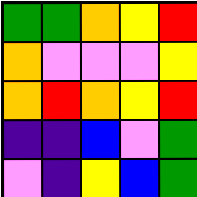[["green", "green", "orange", "yellow", "red"], ["orange", "violet", "violet", "violet", "yellow"], ["orange", "red", "orange", "yellow", "red"], ["indigo", "indigo", "blue", "violet", "green"], ["violet", "indigo", "yellow", "blue", "green"]]